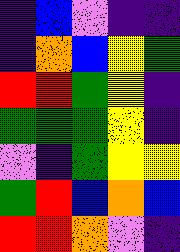[["indigo", "blue", "violet", "indigo", "indigo"], ["indigo", "orange", "blue", "yellow", "green"], ["red", "red", "green", "yellow", "indigo"], ["green", "green", "green", "yellow", "indigo"], ["violet", "indigo", "green", "yellow", "yellow"], ["green", "red", "blue", "orange", "blue"], ["red", "red", "orange", "violet", "indigo"]]